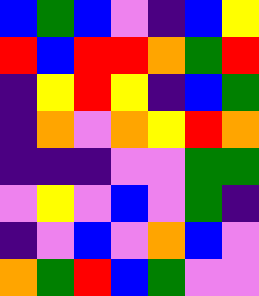[["blue", "green", "blue", "violet", "indigo", "blue", "yellow"], ["red", "blue", "red", "red", "orange", "green", "red"], ["indigo", "yellow", "red", "yellow", "indigo", "blue", "green"], ["indigo", "orange", "violet", "orange", "yellow", "red", "orange"], ["indigo", "indigo", "indigo", "violet", "violet", "green", "green"], ["violet", "yellow", "violet", "blue", "violet", "green", "indigo"], ["indigo", "violet", "blue", "violet", "orange", "blue", "violet"], ["orange", "green", "red", "blue", "green", "violet", "violet"]]